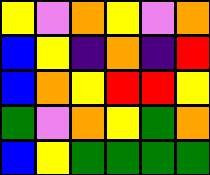[["yellow", "violet", "orange", "yellow", "violet", "orange"], ["blue", "yellow", "indigo", "orange", "indigo", "red"], ["blue", "orange", "yellow", "red", "red", "yellow"], ["green", "violet", "orange", "yellow", "green", "orange"], ["blue", "yellow", "green", "green", "green", "green"]]